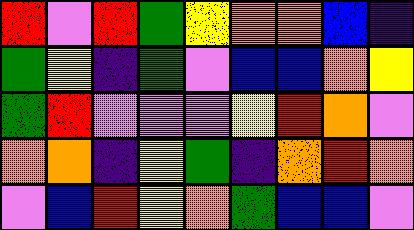[["red", "violet", "red", "green", "yellow", "orange", "orange", "blue", "indigo"], ["green", "yellow", "indigo", "green", "violet", "blue", "blue", "orange", "yellow"], ["green", "red", "violet", "violet", "violet", "yellow", "red", "orange", "violet"], ["orange", "orange", "indigo", "yellow", "green", "indigo", "orange", "red", "orange"], ["violet", "blue", "red", "yellow", "orange", "green", "blue", "blue", "violet"]]